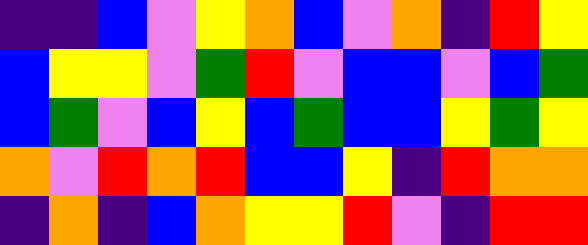[["indigo", "indigo", "blue", "violet", "yellow", "orange", "blue", "violet", "orange", "indigo", "red", "yellow"], ["blue", "yellow", "yellow", "violet", "green", "red", "violet", "blue", "blue", "violet", "blue", "green"], ["blue", "green", "violet", "blue", "yellow", "blue", "green", "blue", "blue", "yellow", "green", "yellow"], ["orange", "violet", "red", "orange", "red", "blue", "blue", "yellow", "indigo", "red", "orange", "orange"], ["indigo", "orange", "indigo", "blue", "orange", "yellow", "yellow", "red", "violet", "indigo", "red", "red"]]